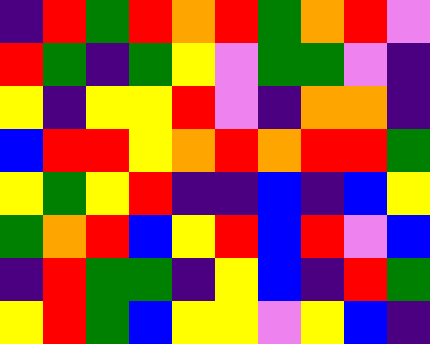[["indigo", "red", "green", "red", "orange", "red", "green", "orange", "red", "violet"], ["red", "green", "indigo", "green", "yellow", "violet", "green", "green", "violet", "indigo"], ["yellow", "indigo", "yellow", "yellow", "red", "violet", "indigo", "orange", "orange", "indigo"], ["blue", "red", "red", "yellow", "orange", "red", "orange", "red", "red", "green"], ["yellow", "green", "yellow", "red", "indigo", "indigo", "blue", "indigo", "blue", "yellow"], ["green", "orange", "red", "blue", "yellow", "red", "blue", "red", "violet", "blue"], ["indigo", "red", "green", "green", "indigo", "yellow", "blue", "indigo", "red", "green"], ["yellow", "red", "green", "blue", "yellow", "yellow", "violet", "yellow", "blue", "indigo"]]